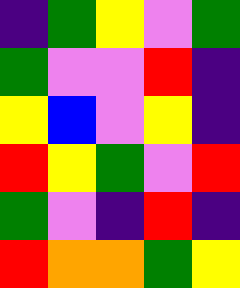[["indigo", "green", "yellow", "violet", "green"], ["green", "violet", "violet", "red", "indigo"], ["yellow", "blue", "violet", "yellow", "indigo"], ["red", "yellow", "green", "violet", "red"], ["green", "violet", "indigo", "red", "indigo"], ["red", "orange", "orange", "green", "yellow"]]